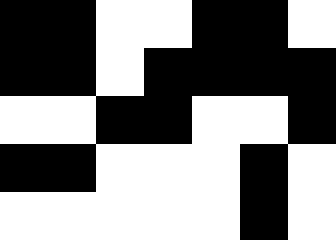[["black", "black", "white", "white", "black", "black", "white"], ["black", "black", "white", "black", "black", "black", "black"], ["white", "white", "black", "black", "white", "white", "black"], ["black", "black", "white", "white", "white", "black", "white"], ["white", "white", "white", "white", "white", "black", "white"]]